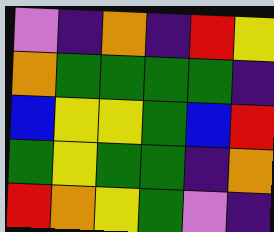[["violet", "indigo", "orange", "indigo", "red", "yellow"], ["orange", "green", "green", "green", "green", "indigo"], ["blue", "yellow", "yellow", "green", "blue", "red"], ["green", "yellow", "green", "green", "indigo", "orange"], ["red", "orange", "yellow", "green", "violet", "indigo"]]